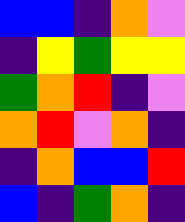[["blue", "blue", "indigo", "orange", "violet"], ["indigo", "yellow", "green", "yellow", "yellow"], ["green", "orange", "red", "indigo", "violet"], ["orange", "red", "violet", "orange", "indigo"], ["indigo", "orange", "blue", "blue", "red"], ["blue", "indigo", "green", "orange", "indigo"]]